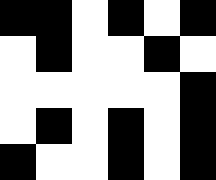[["black", "black", "white", "black", "white", "black"], ["white", "black", "white", "white", "black", "white"], ["white", "white", "white", "white", "white", "black"], ["white", "black", "white", "black", "white", "black"], ["black", "white", "white", "black", "white", "black"]]